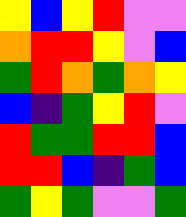[["yellow", "blue", "yellow", "red", "violet", "violet"], ["orange", "red", "red", "yellow", "violet", "blue"], ["green", "red", "orange", "green", "orange", "yellow"], ["blue", "indigo", "green", "yellow", "red", "violet"], ["red", "green", "green", "red", "red", "blue"], ["red", "red", "blue", "indigo", "green", "blue"], ["green", "yellow", "green", "violet", "violet", "green"]]